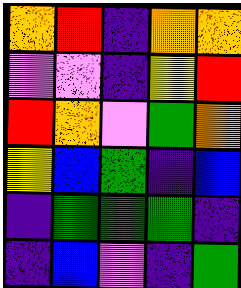[["orange", "red", "indigo", "orange", "orange"], ["violet", "violet", "indigo", "yellow", "red"], ["red", "orange", "violet", "green", "orange"], ["yellow", "blue", "green", "indigo", "blue"], ["indigo", "green", "green", "green", "indigo"], ["indigo", "blue", "violet", "indigo", "green"]]